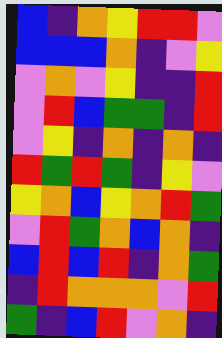[["blue", "indigo", "orange", "yellow", "red", "red", "violet"], ["blue", "blue", "blue", "orange", "indigo", "violet", "yellow"], ["violet", "orange", "violet", "yellow", "indigo", "indigo", "red"], ["violet", "red", "blue", "green", "green", "indigo", "red"], ["violet", "yellow", "indigo", "orange", "indigo", "orange", "indigo"], ["red", "green", "red", "green", "indigo", "yellow", "violet"], ["yellow", "orange", "blue", "yellow", "orange", "red", "green"], ["violet", "red", "green", "orange", "blue", "orange", "indigo"], ["blue", "red", "blue", "red", "indigo", "orange", "green"], ["indigo", "red", "orange", "orange", "orange", "violet", "red"], ["green", "indigo", "blue", "red", "violet", "orange", "indigo"]]